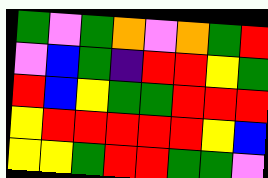[["green", "violet", "green", "orange", "violet", "orange", "green", "red"], ["violet", "blue", "green", "indigo", "red", "red", "yellow", "green"], ["red", "blue", "yellow", "green", "green", "red", "red", "red"], ["yellow", "red", "red", "red", "red", "red", "yellow", "blue"], ["yellow", "yellow", "green", "red", "red", "green", "green", "violet"]]